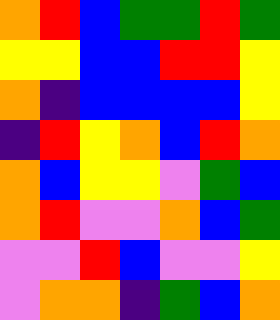[["orange", "red", "blue", "green", "green", "red", "green"], ["yellow", "yellow", "blue", "blue", "red", "red", "yellow"], ["orange", "indigo", "blue", "blue", "blue", "blue", "yellow"], ["indigo", "red", "yellow", "orange", "blue", "red", "orange"], ["orange", "blue", "yellow", "yellow", "violet", "green", "blue"], ["orange", "red", "violet", "violet", "orange", "blue", "green"], ["violet", "violet", "red", "blue", "violet", "violet", "yellow"], ["violet", "orange", "orange", "indigo", "green", "blue", "orange"]]